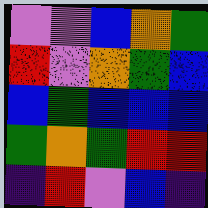[["violet", "violet", "blue", "orange", "green"], ["red", "violet", "orange", "green", "blue"], ["blue", "green", "blue", "blue", "blue"], ["green", "orange", "green", "red", "red"], ["indigo", "red", "violet", "blue", "indigo"]]